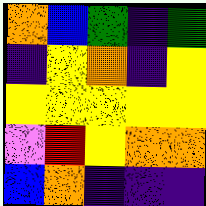[["orange", "blue", "green", "indigo", "green"], ["indigo", "yellow", "orange", "indigo", "yellow"], ["yellow", "yellow", "yellow", "yellow", "yellow"], ["violet", "red", "yellow", "orange", "orange"], ["blue", "orange", "indigo", "indigo", "indigo"]]